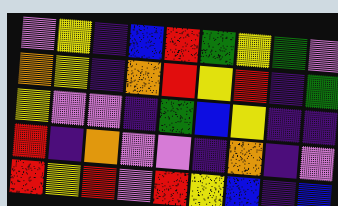[["violet", "yellow", "indigo", "blue", "red", "green", "yellow", "green", "violet"], ["orange", "yellow", "indigo", "orange", "red", "yellow", "red", "indigo", "green"], ["yellow", "violet", "violet", "indigo", "green", "blue", "yellow", "indigo", "indigo"], ["red", "indigo", "orange", "violet", "violet", "indigo", "orange", "indigo", "violet"], ["red", "yellow", "red", "violet", "red", "yellow", "blue", "indigo", "blue"]]